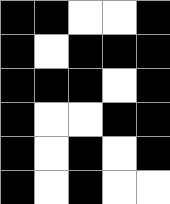[["black", "black", "white", "white", "black"], ["black", "white", "black", "black", "black"], ["black", "black", "black", "white", "black"], ["black", "white", "white", "black", "black"], ["black", "white", "black", "white", "black"], ["black", "white", "black", "white", "white"]]